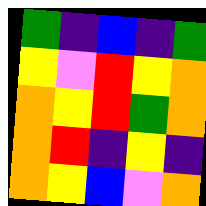[["green", "indigo", "blue", "indigo", "green"], ["yellow", "violet", "red", "yellow", "orange"], ["orange", "yellow", "red", "green", "orange"], ["orange", "red", "indigo", "yellow", "indigo"], ["orange", "yellow", "blue", "violet", "orange"]]